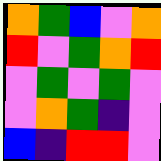[["orange", "green", "blue", "violet", "orange"], ["red", "violet", "green", "orange", "red"], ["violet", "green", "violet", "green", "violet"], ["violet", "orange", "green", "indigo", "violet"], ["blue", "indigo", "red", "red", "violet"]]